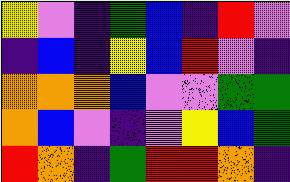[["yellow", "violet", "indigo", "green", "blue", "indigo", "red", "violet"], ["indigo", "blue", "indigo", "yellow", "blue", "red", "violet", "indigo"], ["orange", "orange", "orange", "blue", "violet", "violet", "green", "green"], ["orange", "blue", "violet", "indigo", "violet", "yellow", "blue", "green"], ["red", "orange", "indigo", "green", "red", "red", "orange", "indigo"]]